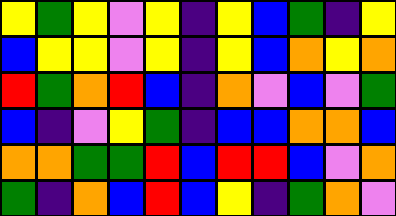[["yellow", "green", "yellow", "violet", "yellow", "indigo", "yellow", "blue", "green", "indigo", "yellow"], ["blue", "yellow", "yellow", "violet", "yellow", "indigo", "yellow", "blue", "orange", "yellow", "orange"], ["red", "green", "orange", "red", "blue", "indigo", "orange", "violet", "blue", "violet", "green"], ["blue", "indigo", "violet", "yellow", "green", "indigo", "blue", "blue", "orange", "orange", "blue"], ["orange", "orange", "green", "green", "red", "blue", "red", "red", "blue", "violet", "orange"], ["green", "indigo", "orange", "blue", "red", "blue", "yellow", "indigo", "green", "orange", "violet"]]